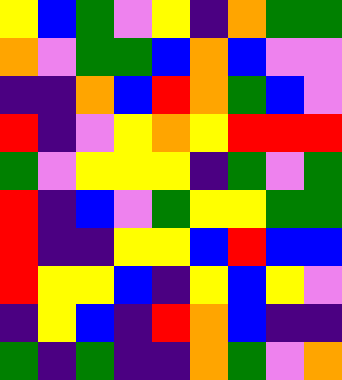[["yellow", "blue", "green", "violet", "yellow", "indigo", "orange", "green", "green"], ["orange", "violet", "green", "green", "blue", "orange", "blue", "violet", "violet"], ["indigo", "indigo", "orange", "blue", "red", "orange", "green", "blue", "violet"], ["red", "indigo", "violet", "yellow", "orange", "yellow", "red", "red", "red"], ["green", "violet", "yellow", "yellow", "yellow", "indigo", "green", "violet", "green"], ["red", "indigo", "blue", "violet", "green", "yellow", "yellow", "green", "green"], ["red", "indigo", "indigo", "yellow", "yellow", "blue", "red", "blue", "blue"], ["red", "yellow", "yellow", "blue", "indigo", "yellow", "blue", "yellow", "violet"], ["indigo", "yellow", "blue", "indigo", "red", "orange", "blue", "indigo", "indigo"], ["green", "indigo", "green", "indigo", "indigo", "orange", "green", "violet", "orange"]]